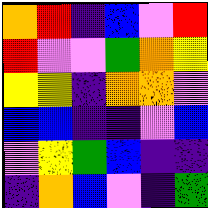[["orange", "red", "indigo", "blue", "violet", "red"], ["red", "violet", "violet", "green", "orange", "yellow"], ["yellow", "yellow", "indigo", "orange", "orange", "violet"], ["blue", "blue", "indigo", "indigo", "violet", "blue"], ["violet", "yellow", "green", "blue", "indigo", "indigo"], ["indigo", "orange", "blue", "violet", "indigo", "green"]]